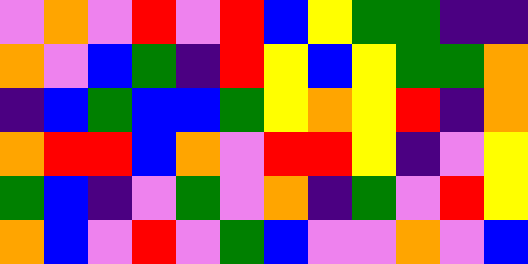[["violet", "orange", "violet", "red", "violet", "red", "blue", "yellow", "green", "green", "indigo", "indigo"], ["orange", "violet", "blue", "green", "indigo", "red", "yellow", "blue", "yellow", "green", "green", "orange"], ["indigo", "blue", "green", "blue", "blue", "green", "yellow", "orange", "yellow", "red", "indigo", "orange"], ["orange", "red", "red", "blue", "orange", "violet", "red", "red", "yellow", "indigo", "violet", "yellow"], ["green", "blue", "indigo", "violet", "green", "violet", "orange", "indigo", "green", "violet", "red", "yellow"], ["orange", "blue", "violet", "red", "violet", "green", "blue", "violet", "violet", "orange", "violet", "blue"]]